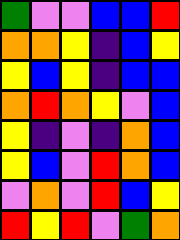[["green", "violet", "violet", "blue", "blue", "red"], ["orange", "orange", "yellow", "indigo", "blue", "yellow"], ["yellow", "blue", "yellow", "indigo", "blue", "blue"], ["orange", "red", "orange", "yellow", "violet", "blue"], ["yellow", "indigo", "violet", "indigo", "orange", "blue"], ["yellow", "blue", "violet", "red", "orange", "blue"], ["violet", "orange", "violet", "red", "blue", "yellow"], ["red", "yellow", "red", "violet", "green", "orange"]]